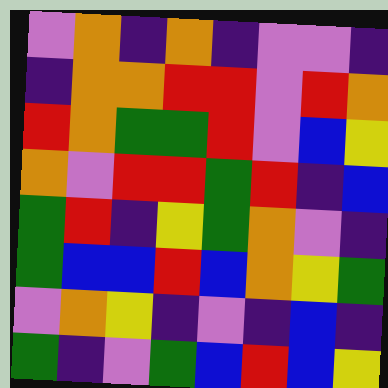[["violet", "orange", "indigo", "orange", "indigo", "violet", "violet", "indigo"], ["indigo", "orange", "orange", "red", "red", "violet", "red", "orange"], ["red", "orange", "green", "green", "red", "violet", "blue", "yellow"], ["orange", "violet", "red", "red", "green", "red", "indigo", "blue"], ["green", "red", "indigo", "yellow", "green", "orange", "violet", "indigo"], ["green", "blue", "blue", "red", "blue", "orange", "yellow", "green"], ["violet", "orange", "yellow", "indigo", "violet", "indigo", "blue", "indigo"], ["green", "indigo", "violet", "green", "blue", "red", "blue", "yellow"]]